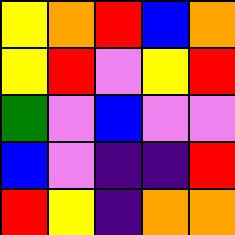[["yellow", "orange", "red", "blue", "orange"], ["yellow", "red", "violet", "yellow", "red"], ["green", "violet", "blue", "violet", "violet"], ["blue", "violet", "indigo", "indigo", "red"], ["red", "yellow", "indigo", "orange", "orange"]]